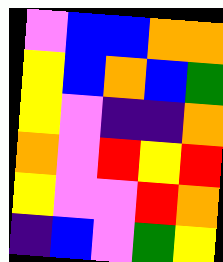[["violet", "blue", "blue", "orange", "orange"], ["yellow", "blue", "orange", "blue", "green"], ["yellow", "violet", "indigo", "indigo", "orange"], ["orange", "violet", "red", "yellow", "red"], ["yellow", "violet", "violet", "red", "orange"], ["indigo", "blue", "violet", "green", "yellow"]]